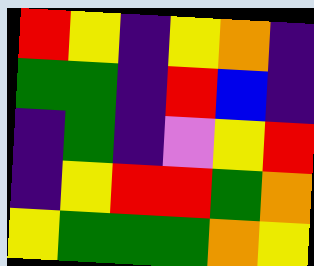[["red", "yellow", "indigo", "yellow", "orange", "indigo"], ["green", "green", "indigo", "red", "blue", "indigo"], ["indigo", "green", "indigo", "violet", "yellow", "red"], ["indigo", "yellow", "red", "red", "green", "orange"], ["yellow", "green", "green", "green", "orange", "yellow"]]